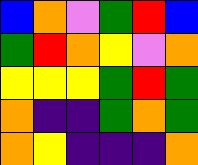[["blue", "orange", "violet", "green", "red", "blue"], ["green", "red", "orange", "yellow", "violet", "orange"], ["yellow", "yellow", "yellow", "green", "red", "green"], ["orange", "indigo", "indigo", "green", "orange", "green"], ["orange", "yellow", "indigo", "indigo", "indigo", "orange"]]